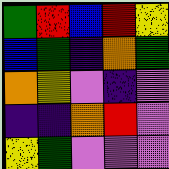[["green", "red", "blue", "red", "yellow"], ["blue", "green", "indigo", "orange", "green"], ["orange", "yellow", "violet", "indigo", "violet"], ["indigo", "indigo", "orange", "red", "violet"], ["yellow", "green", "violet", "violet", "violet"]]